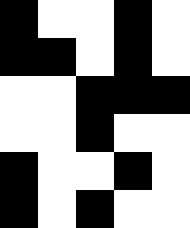[["black", "white", "white", "black", "white"], ["black", "black", "white", "black", "white"], ["white", "white", "black", "black", "black"], ["white", "white", "black", "white", "white"], ["black", "white", "white", "black", "white"], ["black", "white", "black", "white", "white"]]